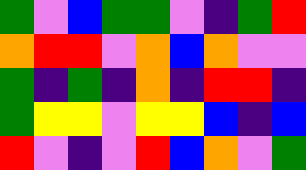[["green", "violet", "blue", "green", "green", "violet", "indigo", "green", "red"], ["orange", "red", "red", "violet", "orange", "blue", "orange", "violet", "violet"], ["green", "indigo", "green", "indigo", "orange", "indigo", "red", "red", "indigo"], ["green", "yellow", "yellow", "violet", "yellow", "yellow", "blue", "indigo", "blue"], ["red", "violet", "indigo", "violet", "red", "blue", "orange", "violet", "green"]]